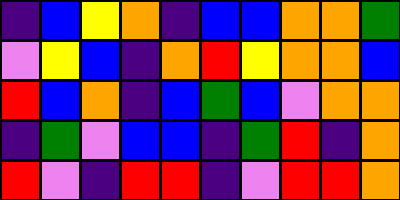[["indigo", "blue", "yellow", "orange", "indigo", "blue", "blue", "orange", "orange", "green"], ["violet", "yellow", "blue", "indigo", "orange", "red", "yellow", "orange", "orange", "blue"], ["red", "blue", "orange", "indigo", "blue", "green", "blue", "violet", "orange", "orange"], ["indigo", "green", "violet", "blue", "blue", "indigo", "green", "red", "indigo", "orange"], ["red", "violet", "indigo", "red", "red", "indigo", "violet", "red", "red", "orange"]]